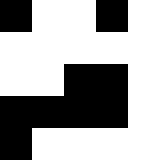[["black", "white", "white", "black", "white"], ["white", "white", "white", "white", "white"], ["white", "white", "black", "black", "white"], ["black", "black", "black", "black", "white"], ["black", "white", "white", "white", "white"]]